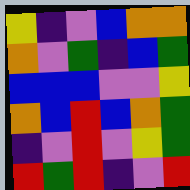[["yellow", "indigo", "violet", "blue", "orange", "orange"], ["orange", "violet", "green", "indigo", "blue", "green"], ["blue", "blue", "blue", "violet", "violet", "yellow"], ["orange", "blue", "red", "blue", "orange", "green"], ["indigo", "violet", "red", "violet", "yellow", "green"], ["red", "green", "red", "indigo", "violet", "red"]]